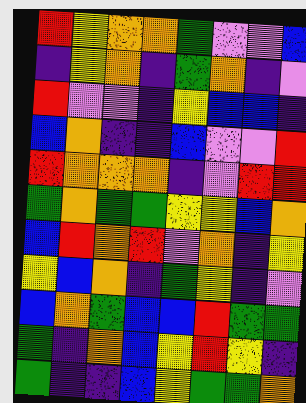[["red", "yellow", "orange", "orange", "green", "violet", "violet", "blue"], ["indigo", "yellow", "orange", "indigo", "green", "orange", "indigo", "violet"], ["red", "violet", "violet", "indigo", "yellow", "blue", "blue", "indigo"], ["blue", "orange", "indigo", "indigo", "blue", "violet", "violet", "red"], ["red", "orange", "orange", "orange", "indigo", "violet", "red", "red"], ["green", "orange", "green", "green", "yellow", "yellow", "blue", "orange"], ["blue", "red", "orange", "red", "violet", "orange", "indigo", "yellow"], ["yellow", "blue", "orange", "indigo", "green", "yellow", "indigo", "violet"], ["blue", "orange", "green", "blue", "blue", "red", "green", "green"], ["green", "indigo", "orange", "blue", "yellow", "red", "yellow", "indigo"], ["green", "indigo", "indigo", "blue", "yellow", "green", "green", "orange"]]